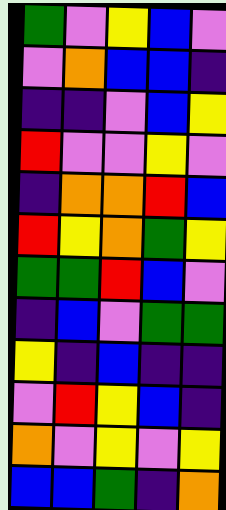[["green", "violet", "yellow", "blue", "violet"], ["violet", "orange", "blue", "blue", "indigo"], ["indigo", "indigo", "violet", "blue", "yellow"], ["red", "violet", "violet", "yellow", "violet"], ["indigo", "orange", "orange", "red", "blue"], ["red", "yellow", "orange", "green", "yellow"], ["green", "green", "red", "blue", "violet"], ["indigo", "blue", "violet", "green", "green"], ["yellow", "indigo", "blue", "indigo", "indigo"], ["violet", "red", "yellow", "blue", "indigo"], ["orange", "violet", "yellow", "violet", "yellow"], ["blue", "blue", "green", "indigo", "orange"]]